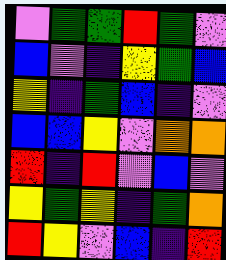[["violet", "green", "green", "red", "green", "violet"], ["blue", "violet", "indigo", "yellow", "green", "blue"], ["yellow", "indigo", "green", "blue", "indigo", "violet"], ["blue", "blue", "yellow", "violet", "orange", "orange"], ["red", "indigo", "red", "violet", "blue", "violet"], ["yellow", "green", "yellow", "indigo", "green", "orange"], ["red", "yellow", "violet", "blue", "indigo", "red"]]